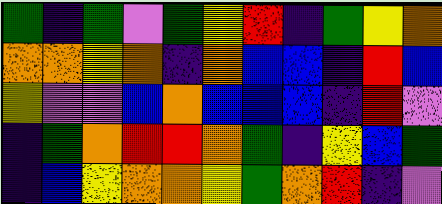[["green", "indigo", "green", "violet", "green", "yellow", "red", "indigo", "green", "yellow", "orange"], ["orange", "orange", "yellow", "orange", "indigo", "orange", "blue", "blue", "indigo", "red", "blue"], ["yellow", "violet", "violet", "blue", "orange", "blue", "blue", "blue", "indigo", "red", "violet"], ["indigo", "green", "orange", "red", "red", "orange", "green", "indigo", "yellow", "blue", "green"], ["indigo", "blue", "yellow", "orange", "orange", "yellow", "green", "orange", "red", "indigo", "violet"]]